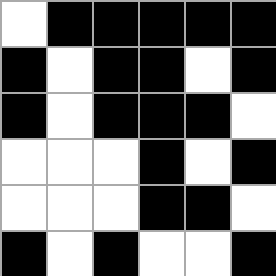[["white", "black", "black", "black", "black", "black"], ["black", "white", "black", "black", "white", "black"], ["black", "white", "black", "black", "black", "white"], ["white", "white", "white", "black", "white", "black"], ["white", "white", "white", "black", "black", "white"], ["black", "white", "black", "white", "white", "black"]]